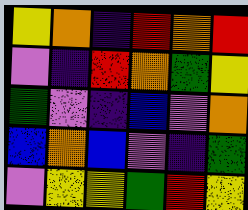[["yellow", "orange", "indigo", "red", "orange", "red"], ["violet", "indigo", "red", "orange", "green", "yellow"], ["green", "violet", "indigo", "blue", "violet", "orange"], ["blue", "orange", "blue", "violet", "indigo", "green"], ["violet", "yellow", "yellow", "green", "red", "yellow"]]